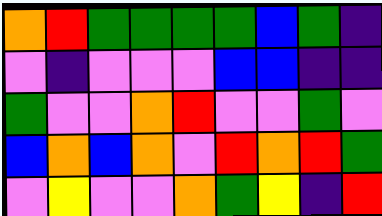[["orange", "red", "green", "green", "green", "green", "blue", "green", "indigo"], ["violet", "indigo", "violet", "violet", "violet", "blue", "blue", "indigo", "indigo"], ["green", "violet", "violet", "orange", "red", "violet", "violet", "green", "violet"], ["blue", "orange", "blue", "orange", "violet", "red", "orange", "red", "green"], ["violet", "yellow", "violet", "violet", "orange", "green", "yellow", "indigo", "red"]]